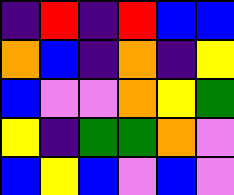[["indigo", "red", "indigo", "red", "blue", "blue"], ["orange", "blue", "indigo", "orange", "indigo", "yellow"], ["blue", "violet", "violet", "orange", "yellow", "green"], ["yellow", "indigo", "green", "green", "orange", "violet"], ["blue", "yellow", "blue", "violet", "blue", "violet"]]